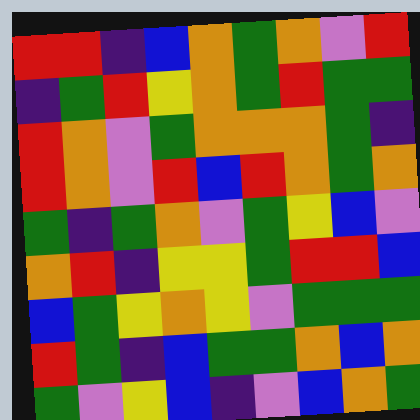[["red", "red", "indigo", "blue", "orange", "green", "orange", "violet", "red"], ["indigo", "green", "red", "yellow", "orange", "green", "red", "green", "green"], ["red", "orange", "violet", "green", "orange", "orange", "orange", "green", "indigo"], ["red", "orange", "violet", "red", "blue", "red", "orange", "green", "orange"], ["green", "indigo", "green", "orange", "violet", "green", "yellow", "blue", "violet"], ["orange", "red", "indigo", "yellow", "yellow", "green", "red", "red", "blue"], ["blue", "green", "yellow", "orange", "yellow", "violet", "green", "green", "green"], ["red", "green", "indigo", "blue", "green", "green", "orange", "blue", "orange"], ["green", "violet", "yellow", "blue", "indigo", "violet", "blue", "orange", "green"]]